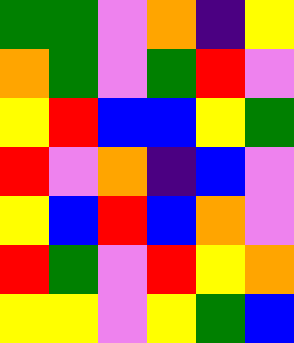[["green", "green", "violet", "orange", "indigo", "yellow"], ["orange", "green", "violet", "green", "red", "violet"], ["yellow", "red", "blue", "blue", "yellow", "green"], ["red", "violet", "orange", "indigo", "blue", "violet"], ["yellow", "blue", "red", "blue", "orange", "violet"], ["red", "green", "violet", "red", "yellow", "orange"], ["yellow", "yellow", "violet", "yellow", "green", "blue"]]